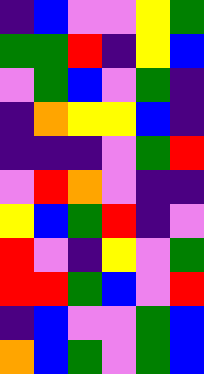[["indigo", "blue", "violet", "violet", "yellow", "green"], ["green", "green", "red", "indigo", "yellow", "blue"], ["violet", "green", "blue", "violet", "green", "indigo"], ["indigo", "orange", "yellow", "yellow", "blue", "indigo"], ["indigo", "indigo", "indigo", "violet", "green", "red"], ["violet", "red", "orange", "violet", "indigo", "indigo"], ["yellow", "blue", "green", "red", "indigo", "violet"], ["red", "violet", "indigo", "yellow", "violet", "green"], ["red", "red", "green", "blue", "violet", "red"], ["indigo", "blue", "violet", "violet", "green", "blue"], ["orange", "blue", "green", "violet", "green", "blue"]]